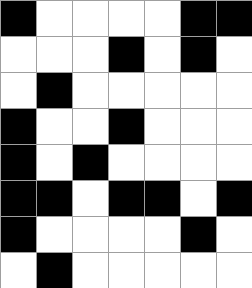[["black", "white", "white", "white", "white", "black", "black"], ["white", "white", "white", "black", "white", "black", "white"], ["white", "black", "white", "white", "white", "white", "white"], ["black", "white", "white", "black", "white", "white", "white"], ["black", "white", "black", "white", "white", "white", "white"], ["black", "black", "white", "black", "black", "white", "black"], ["black", "white", "white", "white", "white", "black", "white"], ["white", "black", "white", "white", "white", "white", "white"]]